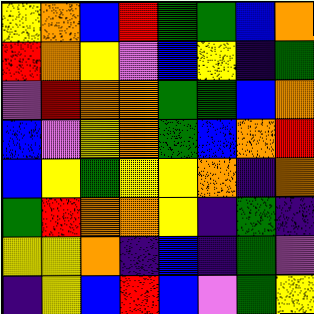[["yellow", "orange", "blue", "red", "green", "green", "blue", "orange"], ["red", "orange", "yellow", "violet", "blue", "yellow", "indigo", "green"], ["violet", "red", "orange", "orange", "green", "green", "blue", "orange"], ["blue", "violet", "yellow", "orange", "green", "blue", "orange", "red"], ["blue", "yellow", "green", "yellow", "yellow", "orange", "indigo", "orange"], ["green", "red", "orange", "orange", "yellow", "indigo", "green", "indigo"], ["yellow", "yellow", "orange", "indigo", "blue", "indigo", "green", "violet"], ["indigo", "yellow", "blue", "red", "blue", "violet", "green", "yellow"]]